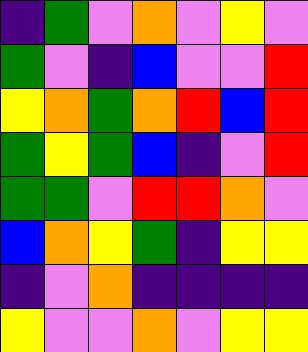[["indigo", "green", "violet", "orange", "violet", "yellow", "violet"], ["green", "violet", "indigo", "blue", "violet", "violet", "red"], ["yellow", "orange", "green", "orange", "red", "blue", "red"], ["green", "yellow", "green", "blue", "indigo", "violet", "red"], ["green", "green", "violet", "red", "red", "orange", "violet"], ["blue", "orange", "yellow", "green", "indigo", "yellow", "yellow"], ["indigo", "violet", "orange", "indigo", "indigo", "indigo", "indigo"], ["yellow", "violet", "violet", "orange", "violet", "yellow", "yellow"]]